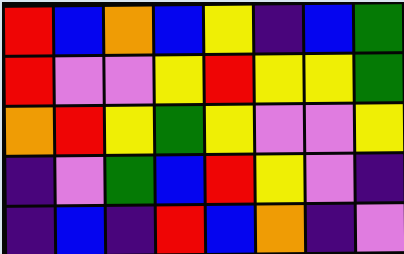[["red", "blue", "orange", "blue", "yellow", "indigo", "blue", "green"], ["red", "violet", "violet", "yellow", "red", "yellow", "yellow", "green"], ["orange", "red", "yellow", "green", "yellow", "violet", "violet", "yellow"], ["indigo", "violet", "green", "blue", "red", "yellow", "violet", "indigo"], ["indigo", "blue", "indigo", "red", "blue", "orange", "indigo", "violet"]]